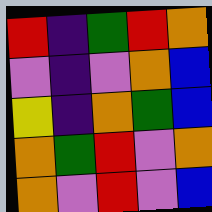[["red", "indigo", "green", "red", "orange"], ["violet", "indigo", "violet", "orange", "blue"], ["yellow", "indigo", "orange", "green", "blue"], ["orange", "green", "red", "violet", "orange"], ["orange", "violet", "red", "violet", "blue"]]